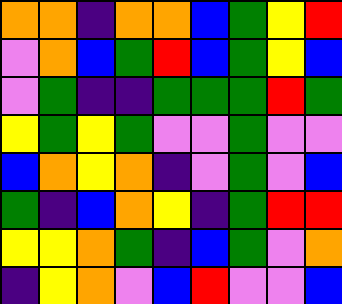[["orange", "orange", "indigo", "orange", "orange", "blue", "green", "yellow", "red"], ["violet", "orange", "blue", "green", "red", "blue", "green", "yellow", "blue"], ["violet", "green", "indigo", "indigo", "green", "green", "green", "red", "green"], ["yellow", "green", "yellow", "green", "violet", "violet", "green", "violet", "violet"], ["blue", "orange", "yellow", "orange", "indigo", "violet", "green", "violet", "blue"], ["green", "indigo", "blue", "orange", "yellow", "indigo", "green", "red", "red"], ["yellow", "yellow", "orange", "green", "indigo", "blue", "green", "violet", "orange"], ["indigo", "yellow", "orange", "violet", "blue", "red", "violet", "violet", "blue"]]